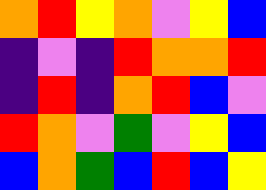[["orange", "red", "yellow", "orange", "violet", "yellow", "blue"], ["indigo", "violet", "indigo", "red", "orange", "orange", "red"], ["indigo", "red", "indigo", "orange", "red", "blue", "violet"], ["red", "orange", "violet", "green", "violet", "yellow", "blue"], ["blue", "orange", "green", "blue", "red", "blue", "yellow"]]